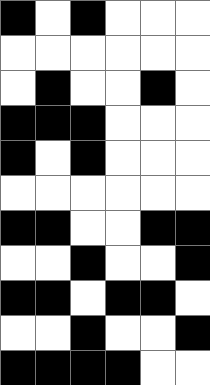[["black", "white", "black", "white", "white", "white"], ["white", "white", "white", "white", "white", "white"], ["white", "black", "white", "white", "black", "white"], ["black", "black", "black", "white", "white", "white"], ["black", "white", "black", "white", "white", "white"], ["white", "white", "white", "white", "white", "white"], ["black", "black", "white", "white", "black", "black"], ["white", "white", "black", "white", "white", "black"], ["black", "black", "white", "black", "black", "white"], ["white", "white", "black", "white", "white", "black"], ["black", "black", "black", "black", "white", "white"]]